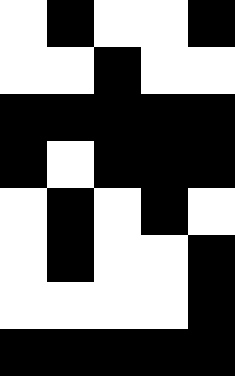[["white", "black", "white", "white", "black"], ["white", "white", "black", "white", "white"], ["black", "black", "black", "black", "black"], ["black", "white", "black", "black", "black"], ["white", "black", "white", "black", "white"], ["white", "black", "white", "white", "black"], ["white", "white", "white", "white", "black"], ["black", "black", "black", "black", "black"]]